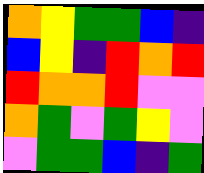[["orange", "yellow", "green", "green", "blue", "indigo"], ["blue", "yellow", "indigo", "red", "orange", "red"], ["red", "orange", "orange", "red", "violet", "violet"], ["orange", "green", "violet", "green", "yellow", "violet"], ["violet", "green", "green", "blue", "indigo", "green"]]